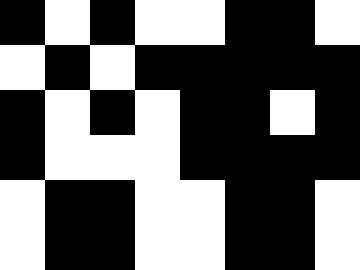[["black", "white", "black", "white", "white", "black", "black", "white"], ["white", "black", "white", "black", "black", "black", "black", "black"], ["black", "white", "black", "white", "black", "black", "white", "black"], ["black", "white", "white", "white", "black", "black", "black", "black"], ["white", "black", "black", "white", "white", "black", "black", "white"], ["white", "black", "black", "white", "white", "black", "black", "white"]]